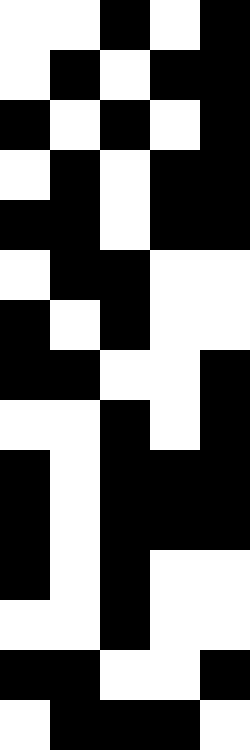[["white", "white", "black", "white", "black"], ["white", "black", "white", "black", "black"], ["black", "white", "black", "white", "black"], ["white", "black", "white", "black", "black"], ["black", "black", "white", "black", "black"], ["white", "black", "black", "white", "white"], ["black", "white", "black", "white", "white"], ["black", "black", "white", "white", "black"], ["white", "white", "black", "white", "black"], ["black", "white", "black", "black", "black"], ["black", "white", "black", "black", "black"], ["black", "white", "black", "white", "white"], ["white", "white", "black", "white", "white"], ["black", "black", "white", "white", "black"], ["white", "black", "black", "black", "white"]]